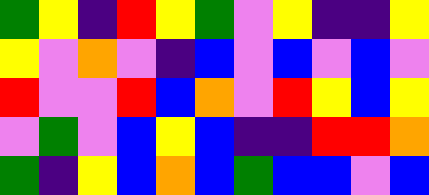[["green", "yellow", "indigo", "red", "yellow", "green", "violet", "yellow", "indigo", "indigo", "yellow"], ["yellow", "violet", "orange", "violet", "indigo", "blue", "violet", "blue", "violet", "blue", "violet"], ["red", "violet", "violet", "red", "blue", "orange", "violet", "red", "yellow", "blue", "yellow"], ["violet", "green", "violet", "blue", "yellow", "blue", "indigo", "indigo", "red", "red", "orange"], ["green", "indigo", "yellow", "blue", "orange", "blue", "green", "blue", "blue", "violet", "blue"]]